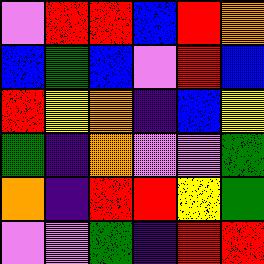[["violet", "red", "red", "blue", "red", "orange"], ["blue", "green", "blue", "violet", "red", "blue"], ["red", "yellow", "orange", "indigo", "blue", "yellow"], ["green", "indigo", "orange", "violet", "violet", "green"], ["orange", "indigo", "red", "red", "yellow", "green"], ["violet", "violet", "green", "indigo", "red", "red"]]